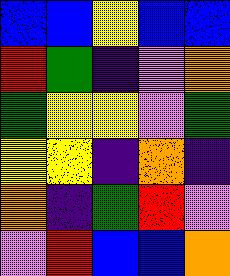[["blue", "blue", "yellow", "blue", "blue"], ["red", "green", "indigo", "violet", "orange"], ["green", "yellow", "yellow", "violet", "green"], ["yellow", "yellow", "indigo", "orange", "indigo"], ["orange", "indigo", "green", "red", "violet"], ["violet", "red", "blue", "blue", "orange"]]